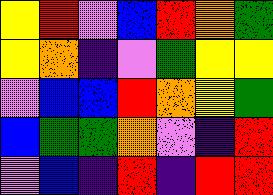[["yellow", "red", "violet", "blue", "red", "orange", "green"], ["yellow", "orange", "indigo", "violet", "green", "yellow", "yellow"], ["violet", "blue", "blue", "red", "orange", "yellow", "green"], ["blue", "green", "green", "orange", "violet", "indigo", "red"], ["violet", "blue", "indigo", "red", "indigo", "red", "red"]]